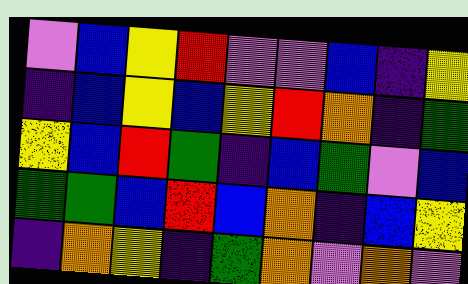[["violet", "blue", "yellow", "red", "violet", "violet", "blue", "indigo", "yellow"], ["indigo", "blue", "yellow", "blue", "yellow", "red", "orange", "indigo", "green"], ["yellow", "blue", "red", "green", "indigo", "blue", "green", "violet", "blue"], ["green", "green", "blue", "red", "blue", "orange", "indigo", "blue", "yellow"], ["indigo", "orange", "yellow", "indigo", "green", "orange", "violet", "orange", "violet"]]